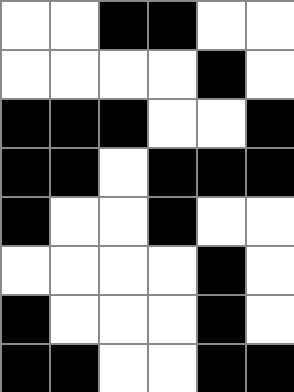[["white", "white", "black", "black", "white", "white"], ["white", "white", "white", "white", "black", "white"], ["black", "black", "black", "white", "white", "black"], ["black", "black", "white", "black", "black", "black"], ["black", "white", "white", "black", "white", "white"], ["white", "white", "white", "white", "black", "white"], ["black", "white", "white", "white", "black", "white"], ["black", "black", "white", "white", "black", "black"]]